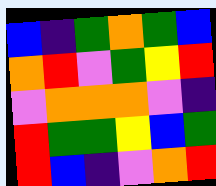[["blue", "indigo", "green", "orange", "green", "blue"], ["orange", "red", "violet", "green", "yellow", "red"], ["violet", "orange", "orange", "orange", "violet", "indigo"], ["red", "green", "green", "yellow", "blue", "green"], ["red", "blue", "indigo", "violet", "orange", "red"]]